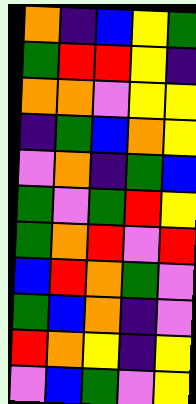[["orange", "indigo", "blue", "yellow", "green"], ["green", "red", "red", "yellow", "indigo"], ["orange", "orange", "violet", "yellow", "yellow"], ["indigo", "green", "blue", "orange", "yellow"], ["violet", "orange", "indigo", "green", "blue"], ["green", "violet", "green", "red", "yellow"], ["green", "orange", "red", "violet", "red"], ["blue", "red", "orange", "green", "violet"], ["green", "blue", "orange", "indigo", "violet"], ["red", "orange", "yellow", "indigo", "yellow"], ["violet", "blue", "green", "violet", "yellow"]]